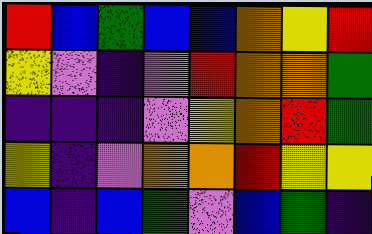[["red", "blue", "green", "blue", "blue", "orange", "yellow", "red"], ["yellow", "violet", "indigo", "violet", "red", "orange", "orange", "green"], ["indigo", "indigo", "indigo", "violet", "yellow", "orange", "red", "green"], ["yellow", "indigo", "violet", "orange", "orange", "red", "yellow", "yellow"], ["blue", "indigo", "blue", "green", "violet", "blue", "green", "indigo"]]